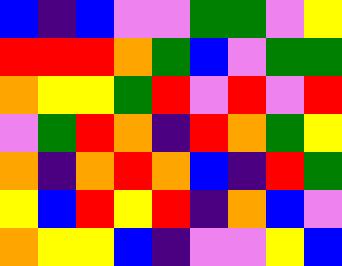[["blue", "indigo", "blue", "violet", "violet", "green", "green", "violet", "yellow"], ["red", "red", "red", "orange", "green", "blue", "violet", "green", "green"], ["orange", "yellow", "yellow", "green", "red", "violet", "red", "violet", "red"], ["violet", "green", "red", "orange", "indigo", "red", "orange", "green", "yellow"], ["orange", "indigo", "orange", "red", "orange", "blue", "indigo", "red", "green"], ["yellow", "blue", "red", "yellow", "red", "indigo", "orange", "blue", "violet"], ["orange", "yellow", "yellow", "blue", "indigo", "violet", "violet", "yellow", "blue"]]